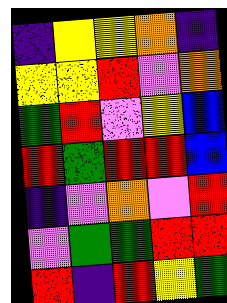[["indigo", "yellow", "yellow", "orange", "indigo"], ["yellow", "yellow", "red", "violet", "orange"], ["green", "red", "violet", "yellow", "blue"], ["red", "green", "red", "red", "blue"], ["indigo", "violet", "orange", "violet", "red"], ["violet", "green", "green", "red", "red"], ["red", "indigo", "red", "yellow", "green"]]